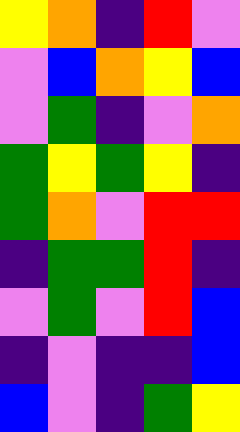[["yellow", "orange", "indigo", "red", "violet"], ["violet", "blue", "orange", "yellow", "blue"], ["violet", "green", "indigo", "violet", "orange"], ["green", "yellow", "green", "yellow", "indigo"], ["green", "orange", "violet", "red", "red"], ["indigo", "green", "green", "red", "indigo"], ["violet", "green", "violet", "red", "blue"], ["indigo", "violet", "indigo", "indigo", "blue"], ["blue", "violet", "indigo", "green", "yellow"]]